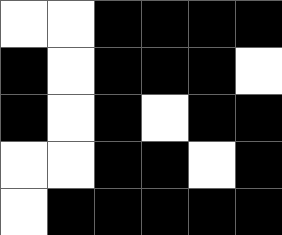[["white", "white", "black", "black", "black", "black"], ["black", "white", "black", "black", "black", "white"], ["black", "white", "black", "white", "black", "black"], ["white", "white", "black", "black", "white", "black"], ["white", "black", "black", "black", "black", "black"]]